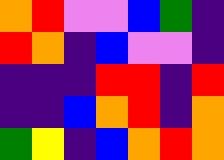[["orange", "red", "violet", "violet", "blue", "green", "indigo"], ["red", "orange", "indigo", "blue", "violet", "violet", "indigo"], ["indigo", "indigo", "indigo", "red", "red", "indigo", "red"], ["indigo", "indigo", "blue", "orange", "red", "indigo", "orange"], ["green", "yellow", "indigo", "blue", "orange", "red", "orange"]]